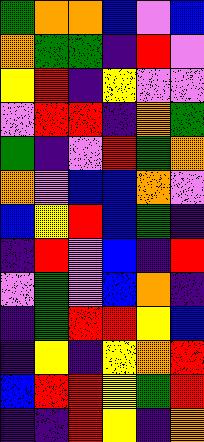[["green", "orange", "orange", "blue", "violet", "blue"], ["orange", "green", "green", "indigo", "red", "violet"], ["yellow", "red", "indigo", "yellow", "violet", "violet"], ["violet", "red", "red", "indigo", "orange", "green"], ["green", "indigo", "violet", "red", "green", "orange"], ["orange", "violet", "blue", "blue", "orange", "violet"], ["blue", "yellow", "red", "blue", "green", "indigo"], ["indigo", "red", "violet", "blue", "indigo", "red"], ["violet", "green", "violet", "blue", "orange", "indigo"], ["indigo", "green", "red", "red", "yellow", "blue"], ["indigo", "yellow", "indigo", "yellow", "orange", "red"], ["blue", "red", "red", "yellow", "green", "red"], ["indigo", "indigo", "red", "yellow", "indigo", "orange"]]